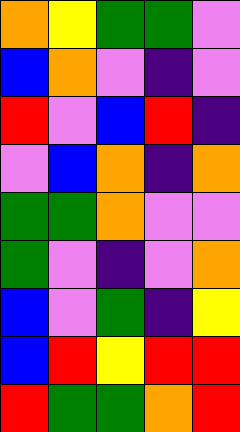[["orange", "yellow", "green", "green", "violet"], ["blue", "orange", "violet", "indigo", "violet"], ["red", "violet", "blue", "red", "indigo"], ["violet", "blue", "orange", "indigo", "orange"], ["green", "green", "orange", "violet", "violet"], ["green", "violet", "indigo", "violet", "orange"], ["blue", "violet", "green", "indigo", "yellow"], ["blue", "red", "yellow", "red", "red"], ["red", "green", "green", "orange", "red"]]